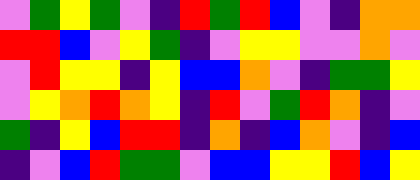[["violet", "green", "yellow", "green", "violet", "indigo", "red", "green", "red", "blue", "violet", "indigo", "orange", "orange"], ["red", "red", "blue", "violet", "yellow", "green", "indigo", "violet", "yellow", "yellow", "violet", "violet", "orange", "violet"], ["violet", "red", "yellow", "yellow", "indigo", "yellow", "blue", "blue", "orange", "violet", "indigo", "green", "green", "yellow"], ["violet", "yellow", "orange", "red", "orange", "yellow", "indigo", "red", "violet", "green", "red", "orange", "indigo", "violet"], ["green", "indigo", "yellow", "blue", "red", "red", "indigo", "orange", "indigo", "blue", "orange", "violet", "indigo", "blue"], ["indigo", "violet", "blue", "red", "green", "green", "violet", "blue", "blue", "yellow", "yellow", "red", "blue", "yellow"]]